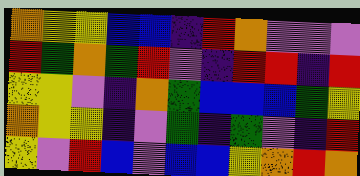[["orange", "yellow", "yellow", "blue", "blue", "indigo", "red", "orange", "violet", "violet", "violet"], ["red", "green", "orange", "green", "red", "violet", "indigo", "red", "red", "indigo", "red"], ["yellow", "yellow", "violet", "indigo", "orange", "green", "blue", "blue", "blue", "green", "yellow"], ["orange", "yellow", "yellow", "indigo", "violet", "green", "indigo", "green", "violet", "indigo", "red"], ["yellow", "violet", "red", "blue", "violet", "blue", "blue", "yellow", "orange", "red", "orange"]]